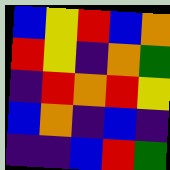[["blue", "yellow", "red", "blue", "orange"], ["red", "yellow", "indigo", "orange", "green"], ["indigo", "red", "orange", "red", "yellow"], ["blue", "orange", "indigo", "blue", "indigo"], ["indigo", "indigo", "blue", "red", "green"]]